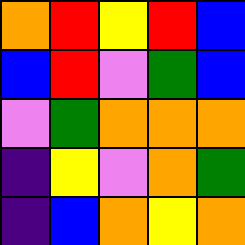[["orange", "red", "yellow", "red", "blue"], ["blue", "red", "violet", "green", "blue"], ["violet", "green", "orange", "orange", "orange"], ["indigo", "yellow", "violet", "orange", "green"], ["indigo", "blue", "orange", "yellow", "orange"]]